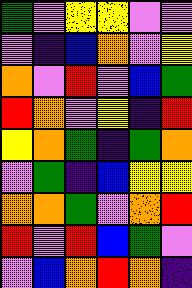[["green", "violet", "yellow", "yellow", "violet", "violet"], ["violet", "indigo", "blue", "orange", "violet", "yellow"], ["orange", "violet", "red", "violet", "blue", "green"], ["red", "orange", "violet", "yellow", "indigo", "red"], ["yellow", "orange", "green", "indigo", "green", "orange"], ["violet", "green", "indigo", "blue", "yellow", "yellow"], ["orange", "orange", "green", "violet", "orange", "red"], ["red", "violet", "red", "blue", "green", "violet"], ["violet", "blue", "orange", "red", "orange", "indigo"]]